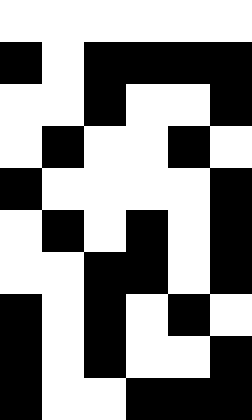[["white", "white", "white", "white", "white", "white"], ["black", "white", "black", "black", "black", "black"], ["white", "white", "black", "white", "white", "black"], ["white", "black", "white", "white", "black", "white"], ["black", "white", "white", "white", "white", "black"], ["white", "black", "white", "black", "white", "black"], ["white", "white", "black", "black", "white", "black"], ["black", "white", "black", "white", "black", "white"], ["black", "white", "black", "white", "white", "black"], ["black", "white", "white", "black", "black", "black"]]